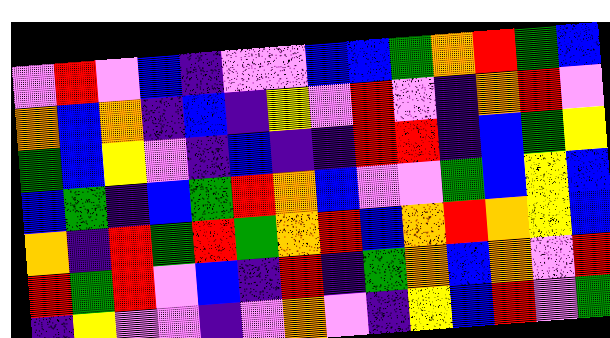[["violet", "red", "violet", "blue", "indigo", "violet", "violet", "blue", "blue", "green", "orange", "red", "green", "blue"], ["orange", "blue", "orange", "indigo", "blue", "indigo", "yellow", "violet", "red", "violet", "indigo", "orange", "red", "violet"], ["green", "blue", "yellow", "violet", "indigo", "blue", "indigo", "indigo", "red", "red", "indigo", "blue", "green", "yellow"], ["blue", "green", "indigo", "blue", "green", "red", "orange", "blue", "violet", "violet", "green", "blue", "yellow", "blue"], ["orange", "indigo", "red", "green", "red", "green", "orange", "red", "blue", "orange", "red", "orange", "yellow", "blue"], ["red", "green", "red", "violet", "blue", "indigo", "red", "indigo", "green", "orange", "blue", "orange", "violet", "red"], ["indigo", "yellow", "violet", "violet", "indigo", "violet", "orange", "violet", "indigo", "yellow", "blue", "red", "violet", "green"]]